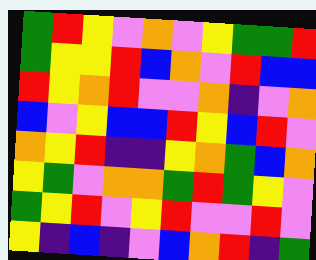[["green", "red", "yellow", "violet", "orange", "violet", "yellow", "green", "green", "red"], ["green", "yellow", "yellow", "red", "blue", "orange", "violet", "red", "blue", "blue"], ["red", "yellow", "orange", "red", "violet", "violet", "orange", "indigo", "violet", "orange"], ["blue", "violet", "yellow", "blue", "blue", "red", "yellow", "blue", "red", "violet"], ["orange", "yellow", "red", "indigo", "indigo", "yellow", "orange", "green", "blue", "orange"], ["yellow", "green", "violet", "orange", "orange", "green", "red", "green", "yellow", "violet"], ["green", "yellow", "red", "violet", "yellow", "red", "violet", "violet", "red", "violet"], ["yellow", "indigo", "blue", "indigo", "violet", "blue", "orange", "red", "indigo", "green"]]